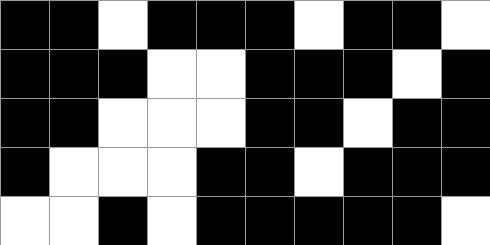[["black", "black", "white", "black", "black", "black", "white", "black", "black", "white"], ["black", "black", "black", "white", "white", "black", "black", "black", "white", "black"], ["black", "black", "white", "white", "white", "black", "black", "white", "black", "black"], ["black", "white", "white", "white", "black", "black", "white", "black", "black", "black"], ["white", "white", "black", "white", "black", "black", "black", "black", "black", "white"]]